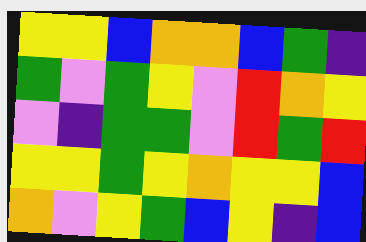[["yellow", "yellow", "blue", "orange", "orange", "blue", "green", "indigo"], ["green", "violet", "green", "yellow", "violet", "red", "orange", "yellow"], ["violet", "indigo", "green", "green", "violet", "red", "green", "red"], ["yellow", "yellow", "green", "yellow", "orange", "yellow", "yellow", "blue"], ["orange", "violet", "yellow", "green", "blue", "yellow", "indigo", "blue"]]